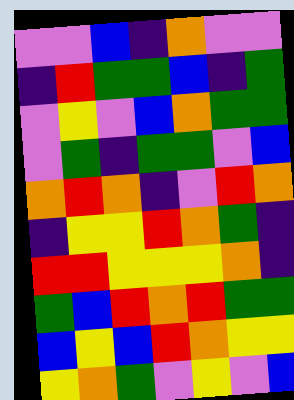[["violet", "violet", "blue", "indigo", "orange", "violet", "violet"], ["indigo", "red", "green", "green", "blue", "indigo", "green"], ["violet", "yellow", "violet", "blue", "orange", "green", "green"], ["violet", "green", "indigo", "green", "green", "violet", "blue"], ["orange", "red", "orange", "indigo", "violet", "red", "orange"], ["indigo", "yellow", "yellow", "red", "orange", "green", "indigo"], ["red", "red", "yellow", "yellow", "yellow", "orange", "indigo"], ["green", "blue", "red", "orange", "red", "green", "green"], ["blue", "yellow", "blue", "red", "orange", "yellow", "yellow"], ["yellow", "orange", "green", "violet", "yellow", "violet", "blue"]]